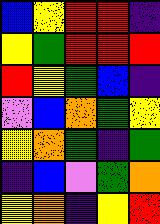[["blue", "yellow", "red", "red", "indigo"], ["yellow", "green", "red", "red", "red"], ["red", "yellow", "green", "blue", "indigo"], ["violet", "blue", "orange", "green", "yellow"], ["yellow", "orange", "green", "indigo", "green"], ["indigo", "blue", "violet", "green", "orange"], ["yellow", "orange", "indigo", "yellow", "red"]]